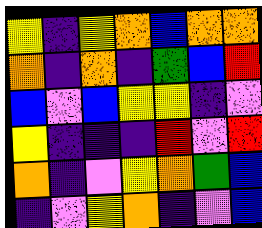[["yellow", "indigo", "yellow", "orange", "blue", "orange", "orange"], ["orange", "indigo", "orange", "indigo", "green", "blue", "red"], ["blue", "violet", "blue", "yellow", "yellow", "indigo", "violet"], ["yellow", "indigo", "indigo", "indigo", "red", "violet", "red"], ["orange", "indigo", "violet", "yellow", "orange", "green", "blue"], ["indigo", "violet", "yellow", "orange", "indigo", "violet", "blue"]]